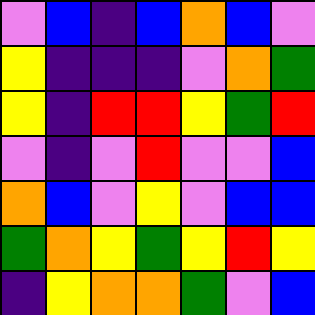[["violet", "blue", "indigo", "blue", "orange", "blue", "violet"], ["yellow", "indigo", "indigo", "indigo", "violet", "orange", "green"], ["yellow", "indigo", "red", "red", "yellow", "green", "red"], ["violet", "indigo", "violet", "red", "violet", "violet", "blue"], ["orange", "blue", "violet", "yellow", "violet", "blue", "blue"], ["green", "orange", "yellow", "green", "yellow", "red", "yellow"], ["indigo", "yellow", "orange", "orange", "green", "violet", "blue"]]